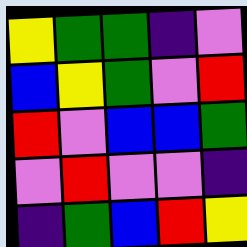[["yellow", "green", "green", "indigo", "violet"], ["blue", "yellow", "green", "violet", "red"], ["red", "violet", "blue", "blue", "green"], ["violet", "red", "violet", "violet", "indigo"], ["indigo", "green", "blue", "red", "yellow"]]